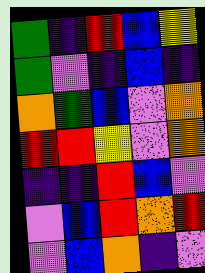[["green", "indigo", "red", "blue", "yellow"], ["green", "violet", "indigo", "blue", "indigo"], ["orange", "green", "blue", "violet", "orange"], ["red", "red", "yellow", "violet", "orange"], ["indigo", "indigo", "red", "blue", "violet"], ["violet", "blue", "red", "orange", "red"], ["violet", "blue", "orange", "indigo", "violet"]]